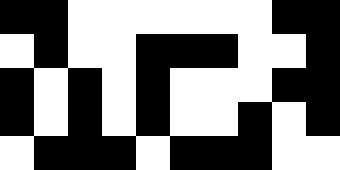[["black", "black", "white", "white", "white", "white", "white", "white", "black", "black"], ["white", "black", "white", "white", "black", "black", "black", "white", "white", "black"], ["black", "white", "black", "white", "black", "white", "white", "white", "black", "black"], ["black", "white", "black", "white", "black", "white", "white", "black", "white", "black"], ["white", "black", "black", "black", "white", "black", "black", "black", "white", "white"]]